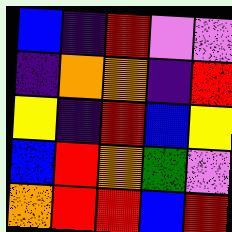[["blue", "indigo", "red", "violet", "violet"], ["indigo", "orange", "orange", "indigo", "red"], ["yellow", "indigo", "red", "blue", "yellow"], ["blue", "red", "orange", "green", "violet"], ["orange", "red", "red", "blue", "red"]]